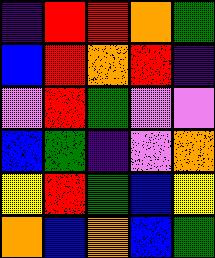[["indigo", "red", "red", "orange", "green"], ["blue", "red", "orange", "red", "indigo"], ["violet", "red", "green", "violet", "violet"], ["blue", "green", "indigo", "violet", "orange"], ["yellow", "red", "green", "blue", "yellow"], ["orange", "blue", "orange", "blue", "green"]]